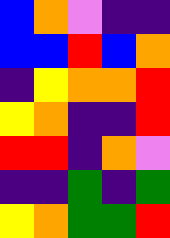[["blue", "orange", "violet", "indigo", "indigo"], ["blue", "blue", "red", "blue", "orange"], ["indigo", "yellow", "orange", "orange", "red"], ["yellow", "orange", "indigo", "indigo", "red"], ["red", "red", "indigo", "orange", "violet"], ["indigo", "indigo", "green", "indigo", "green"], ["yellow", "orange", "green", "green", "red"]]